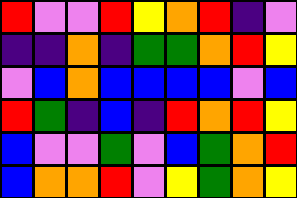[["red", "violet", "violet", "red", "yellow", "orange", "red", "indigo", "violet"], ["indigo", "indigo", "orange", "indigo", "green", "green", "orange", "red", "yellow"], ["violet", "blue", "orange", "blue", "blue", "blue", "blue", "violet", "blue"], ["red", "green", "indigo", "blue", "indigo", "red", "orange", "red", "yellow"], ["blue", "violet", "violet", "green", "violet", "blue", "green", "orange", "red"], ["blue", "orange", "orange", "red", "violet", "yellow", "green", "orange", "yellow"]]